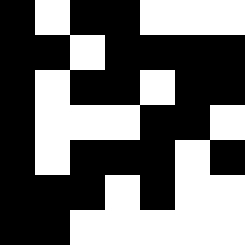[["black", "white", "black", "black", "white", "white", "white"], ["black", "black", "white", "black", "black", "black", "black"], ["black", "white", "black", "black", "white", "black", "black"], ["black", "white", "white", "white", "black", "black", "white"], ["black", "white", "black", "black", "black", "white", "black"], ["black", "black", "black", "white", "black", "white", "white"], ["black", "black", "white", "white", "white", "white", "white"]]